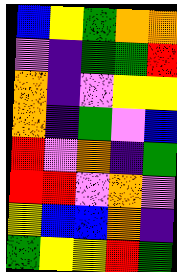[["blue", "yellow", "green", "orange", "orange"], ["violet", "indigo", "green", "green", "red"], ["orange", "indigo", "violet", "yellow", "yellow"], ["orange", "indigo", "green", "violet", "blue"], ["red", "violet", "orange", "indigo", "green"], ["red", "red", "violet", "orange", "violet"], ["yellow", "blue", "blue", "orange", "indigo"], ["green", "yellow", "yellow", "red", "green"]]